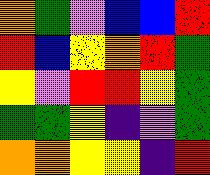[["orange", "green", "violet", "blue", "blue", "red"], ["red", "blue", "yellow", "orange", "red", "green"], ["yellow", "violet", "red", "red", "yellow", "green"], ["green", "green", "yellow", "indigo", "violet", "green"], ["orange", "orange", "yellow", "yellow", "indigo", "red"]]